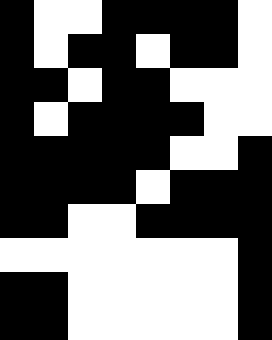[["black", "white", "white", "black", "black", "black", "black", "white"], ["black", "white", "black", "black", "white", "black", "black", "white"], ["black", "black", "white", "black", "black", "white", "white", "white"], ["black", "white", "black", "black", "black", "black", "white", "white"], ["black", "black", "black", "black", "black", "white", "white", "black"], ["black", "black", "black", "black", "white", "black", "black", "black"], ["black", "black", "white", "white", "black", "black", "black", "black"], ["white", "white", "white", "white", "white", "white", "white", "black"], ["black", "black", "white", "white", "white", "white", "white", "black"], ["black", "black", "white", "white", "white", "white", "white", "black"]]